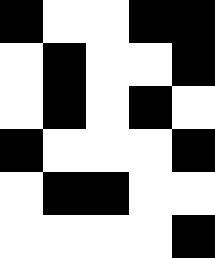[["black", "white", "white", "black", "black"], ["white", "black", "white", "white", "black"], ["white", "black", "white", "black", "white"], ["black", "white", "white", "white", "black"], ["white", "black", "black", "white", "white"], ["white", "white", "white", "white", "black"]]